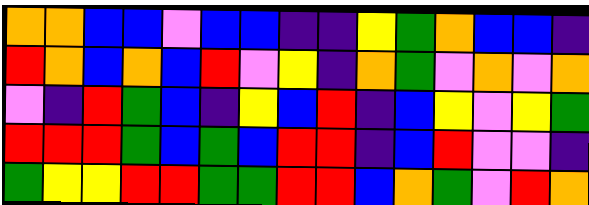[["orange", "orange", "blue", "blue", "violet", "blue", "blue", "indigo", "indigo", "yellow", "green", "orange", "blue", "blue", "indigo"], ["red", "orange", "blue", "orange", "blue", "red", "violet", "yellow", "indigo", "orange", "green", "violet", "orange", "violet", "orange"], ["violet", "indigo", "red", "green", "blue", "indigo", "yellow", "blue", "red", "indigo", "blue", "yellow", "violet", "yellow", "green"], ["red", "red", "red", "green", "blue", "green", "blue", "red", "red", "indigo", "blue", "red", "violet", "violet", "indigo"], ["green", "yellow", "yellow", "red", "red", "green", "green", "red", "red", "blue", "orange", "green", "violet", "red", "orange"]]